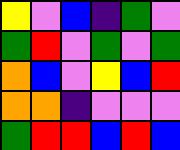[["yellow", "violet", "blue", "indigo", "green", "violet"], ["green", "red", "violet", "green", "violet", "green"], ["orange", "blue", "violet", "yellow", "blue", "red"], ["orange", "orange", "indigo", "violet", "violet", "violet"], ["green", "red", "red", "blue", "red", "blue"]]